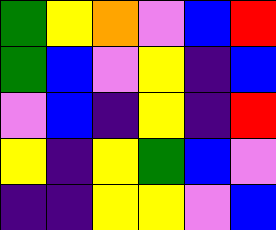[["green", "yellow", "orange", "violet", "blue", "red"], ["green", "blue", "violet", "yellow", "indigo", "blue"], ["violet", "blue", "indigo", "yellow", "indigo", "red"], ["yellow", "indigo", "yellow", "green", "blue", "violet"], ["indigo", "indigo", "yellow", "yellow", "violet", "blue"]]